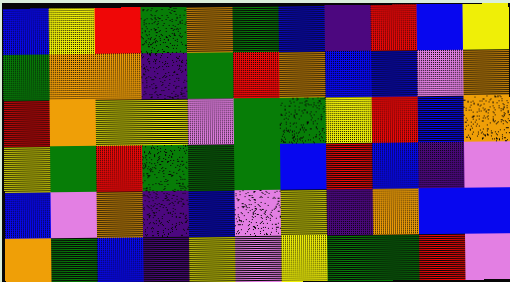[["blue", "yellow", "red", "green", "orange", "green", "blue", "indigo", "red", "blue", "yellow"], ["green", "orange", "orange", "indigo", "green", "red", "orange", "blue", "blue", "violet", "orange"], ["red", "orange", "yellow", "yellow", "violet", "green", "green", "yellow", "red", "blue", "orange"], ["yellow", "green", "red", "green", "green", "green", "blue", "red", "blue", "indigo", "violet"], ["blue", "violet", "orange", "indigo", "blue", "violet", "yellow", "indigo", "orange", "blue", "blue"], ["orange", "green", "blue", "indigo", "yellow", "violet", "yellow", "green", "green", "red", "violet"]]